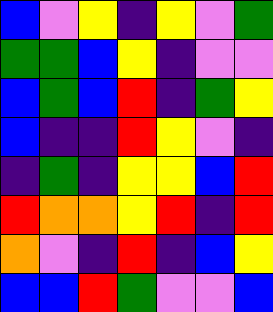[["blue", "violet", "yellow", "indigo", "yellow", "violet", "green"], ["green", "green", "blue", "yellow", "indigo", "violet", "violet"], ["blue", "green", "blue", "red", "indigo", "green", "yellow"], ["blue", "indigo", "indigo", "red", "yellow", "violet", "indigo"], ["indigo", "green", "indigo", "yellow", "yellow", "blue", "red"], ["red", "orange", "orange", "yellow", "red", "indigo", "red"], ["orange", "violet", "indigo", "red", "indigo", "blue", "yellow"], ["blue", "blue", "red", "green", "violet", "violet", "blue"]]